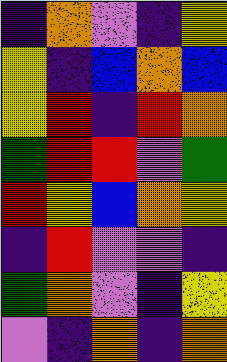[["indigo", "orange", "violet", "indigo", "yellow"], ["yellow", "indigo", "blue", "orange", "blue"], ["yellow", "red", "indigo", "red", "orange"], ["green", "red", "red", "violet", "green"], ["red", "yellow", "blue", "orange", "yellow"], ["indigo", "red", "violet", "violet", "indigo"], ["green", "orange", "violet", "indigo", "yellow"], ["violet", "indigo", "orange", "indigo", "orange"]]